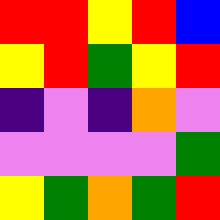[["red", "red", "yellow", "red", "blue"], ["yellow", "red", "green", "yellow", "red"], ["indigo", "violet", "indigo", "orange", "violet"], ["violet", "violet", "violet", "violet", "green"], ["yellow", "green", "orange", "green", "red"]]